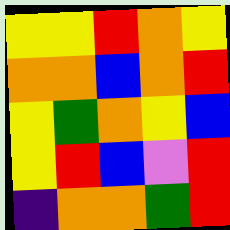[["yellow", "yellow", "red", "orange", "yellow"], ["orange", "orange", "blue", "orange", "red"], ["yellow", "green", "orange", "yellow", "blue"], ["yellow", "red", "blue", "violet", "red"], ["indigo", "orange", "orange", "green", "red"]]